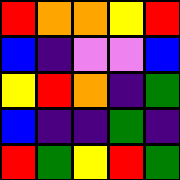[["red", "orange", "orange", "yellow", "red"], ["blue", "indigo", "violet", "violet", "blue"], ["yellow", "red", "orange", "indigo", "green"], ["blue", "indigo", "indigo", "green", "indigo"], ["red", "green", "yellow", "red", "green"]]